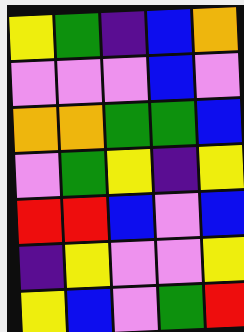[["yellow", "green", "indigo", "blue", "orange"], ["violet", "violet", "violet", "blue", "violet"], ["orange", "orange", "green", "green", "blue"], ["violet", "green", "yellow", "indigo", "yellow"], ["red", "red", "blue", "violet", "blue"], ["indigo", "yellow", "violet", "violet", "yellow"], ["yellow", "blue", "violet", "green", "red"]]